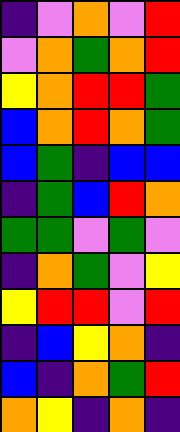[["indigo", "violet", "orange", "violet", "red"], ["violet", "orange", "green", "orange", "red"], ["yellow", "orange", "red", "red", "green"], ["blue", "orange", "red", "orange", "green"], ["blue", "green", "indigo", "blue", "blue"], ["indigo", "green", "blue", "red", "orange"], ["green", "green", "violet", "green", "violet"], ["indigo", "orange", "green", "violet", "yellow"], ["yellow", "red", "red", "violet", "red"], ["indigo", "blue", "yellow", "orange", "indigo"], ["blue", "indigo", "orange", "green", "red"], ["orange", "yellow", "indigo", "orange", "indigo"]]